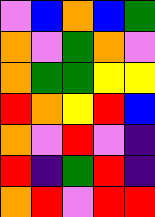[["violet", "blue", "orange", "blue", "green"], ["orange", "violet", "green", "orange", "violet"], ["orange", "green", "green", "yellow", "yellow"], ["red", "orange", "yellow", "red", "blue"], ["orange", "violet", "red", "violet", "indigo"], ["red", "indigo", "green", "red", "indigo"], ["orange", "red", "violet", "red", "red"]]